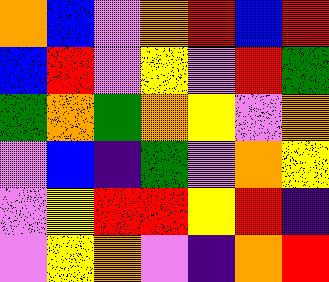[["orange", "blue", "violet", "orange", "red", "blue", "red"], ["blue", "red", "violet", "yellow", "violet", "red", "green"], ["green", "orange", "green", "orange", "yellow", "violet", "orange"], ["violet", "blue", "indigo", "green", "violet", "orange", "yellow"], ["violet", "yellow", "red", "red", "yellow", "red", "indigo"], ["violet", "yellow", "orange", "violet", "indigo", "orange", "red"]]